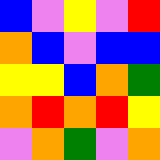[["blue", "violet", "yellow", "violet", "red"], ["orange", "blue", "violet", "blue", "blue"], ["yellow", "yellow", "blue", "orange", "green"], ["orange", "red", "orange", "red", "yellow"], ["violet", "orange", "green", "violet", "orange"]]